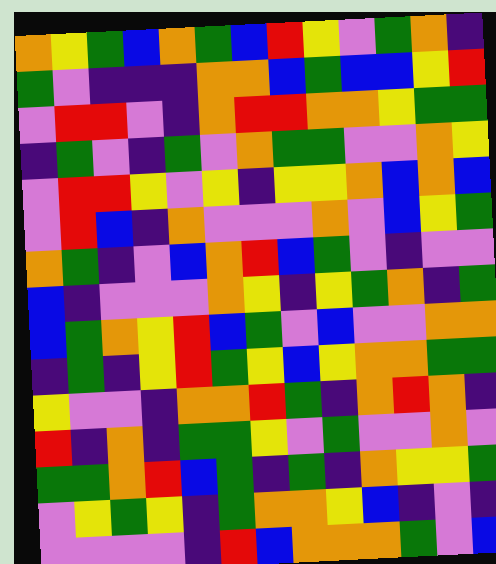[["orange", "yellow", "green", "blue", "orange", "green", "blue", "red", "yellow", "violet", "green", "orange", "indigo"], ["green", "violet", "indigo", "indigo", "indigo", "orange", "orange", "blue", "green", "blue", "blue", "yellow", "red"], ["violet", "red", "red", "violet", "indigo", "orange", "red", "red", "orange", "orange", "yellow", "green", "green"], ["indigo", "green", "violet", "indigo", "green", "violet", "orange", "green", "green", "violet", "violet", "orange", "yellow"], ["violet", "red", "red", "yellow", "violet", "yellow", "indigo", "yellow", "yellow", "orange", "blue", "orange", "blue"], ["violet", "red", "blue", "indigo", "orange", "violet", "violet", "violet", "orange", "violet", "blue", "yellow", "green"], ["orange", "green", "indigo", "violet", "blue", "orange", "red", "blue", "green", "violet", "indigo", "violet", "violet"], ["blue", "indigo", "violet", "violet", "violet", "orange", "yellow", "indigo", "yellow", "green", "orange", "indigo", "green"], ["blue", "green", "orange", "yellow", "red", "blue", "green", "violet", "blue", "violet", "violet", "orange", "orange"], ["indigo", "green", "indigo", "yellow", "red", "green", "yellow", "blue", "yellow", "orange", "orange", "green", "green"], ["yellow", "violet", "violet", "indigo", "orange", "orange", "red", "green", "indigo", "orange", "red", "orange", "indigo"], ["red", "indigo", "orange", "indigo", "green", "green", "yellow", "violet", "green", "violet", "violet", "orange", "violet"], ["green", "green", "orange", "red", "blue", "green", "indigo", "green", "indigo", "orange", "yellow", "yellow", "green"], ["violet", "yellow", "green", "yellow", "indigo", "green", "orange", "orange", "yellow", "blue", "indigo", "violet", "indigo"], ["violet", "violet", "violet", "violet", "indigo", "red", "blue", "orange", "orange", "orange", "green", "violet", "blue"]]